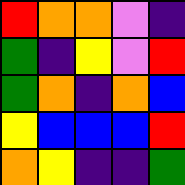[["red", "orange", "orange", "violet", "indigo"], ["green", "indigo", "yellow", "violet", "red"], ["green", "orange", "indigo", "orange", "blue"], ["yellow", "blue", "blue", "blue", "red"], ["orange", "yellow", "indigo", "indigo", "green"]]